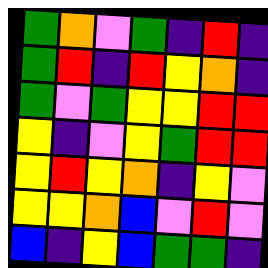[["green", "orange", "violet", "green", "indigo", "red", "indigo"], ["green", "red", "indigo", "red", "yellow", "orange", "indigo"], ["green", "violet", "green", "yellow", "yellow", "red", "red"], ["yellow", "indigo", "violet", "yellow", "green", "red", "red"], ["yellow", "red", "yellow", "orange", "indigo", "yellow", "violet"], ["yellow", "yellow", "orange", "blue", "violet", "red", "violet"], ["blue", "indigo", "yellow", "blue", "green", "green", "indigo"]]